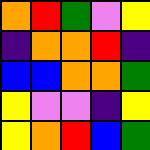[["orange", "red", "green", "violet", "yellow"], ["indigo", "orange", "orange", "red", "indigo"], ["blue", "blue", "orange", "orange", "green"], ["yellow", "violet", "violet", "indigo", "yellow"], ["yellow", "orange", "red", "blue", "green"]]